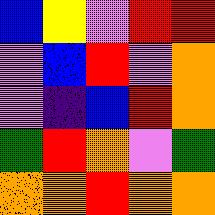[["blue", "yellow", "violet", "red", "red"], ["violet", "blue", "red", "violet", "orange"], ["violet", "indigo", "blue", "red", "orange"], ["green", "red", "orange", "violet", "green"], ["orange", "orange", "red", "orange", "orange"]]